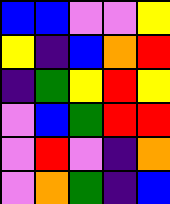[["blue", "blue", "violet", "violet", "yellow"], ["yellow", "indigo", "blue", "orange", "red"], ["indigo", "green", "yellow", "red", "yellow"], ["violet", "blue", "green", "red", "red"], ["violet", "red", "violet", "indigo", "orange"], ["violet", "orange", "green", "indigo", "blue"]]